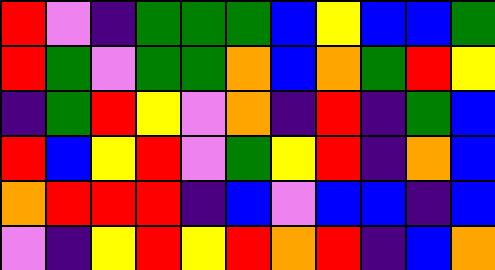[["red", "violet", "indigo", "green", "green", "green", "blue", "yellow", "blue", "blue", "green"], ["red", "green", "violet", "green", "green", "orange", "blue", "orange", "green", "red", "yellow"], ["indigo", "green", "red", "yellow", "violet", "orange", "indigo", "red", "indigo", "green", "blue"], ["red", "blue", "yellow", "red", "violet", "green", "yellow", "red", "indigo", "orange", "blue"], ["orange", "red", "red", "red", "indigo", "blue", "violet", "blue", "blue", "indigo", "blue"], ["violet", "indigo", "yellow", "red", "yellow", "red", "orange", "red", "indigo", "blue", "orange"]]